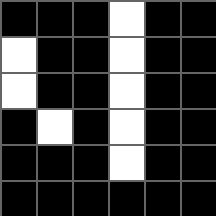[["black", "black", "black", "white", "black", "black"], ["white", "black", "black", "white", "black", "black"], ["white", "black", "black", "white", "black", "black"], ["black", "white", "black", "white", "black", "black"], ["black", "black", "black", "white", "black", "black"], ["black", "black", "black", "black", "black", "black"]]